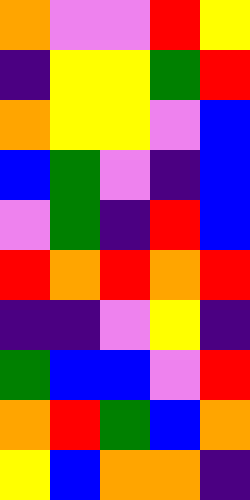[["orange", "violet", "violet", "red", "yellow"], ["indigo", "yellow", "yellow", "green", "red"], ["orange", "yellow", "yellow", "violet", "blue"], ["blue", "green", "violet", "indigo", "blue"], ["violet", "green", "indigo", "red", "blue"], ["red", "orange", "red", "orange", "red"], ["indigo", "indigo", "violet", "yellow", "indigo"], ["green", "blue", "blue", "violet", "red"], ["orange", "red", "green", "blue", "orange"], ["yellow", "blue", "orange", "orange", "indigo"]]